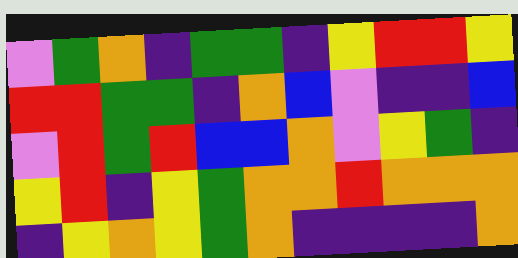[["violet", "green", "orange", "indigo", "green", "green", "indigo", "yellow", "red", "red", "yellow"], ["red", "red", "green", "green", "indigo", "orange", "blue", "violet", "indigo", "indigo", "blue"], ["violet", "red", "green", "red", "blue", "blue", "orange", "violet", "yellow", "green", "indigo"], ["yellow", "red", "indigo", "yellow", "green", "orange", "orange", "red", "orange", "orange", "orange"], ["indigo", "yellow", "orange", "yellow", "green", "orange", "indigo", "indigo", "indigo", "indigo", "orange"]]